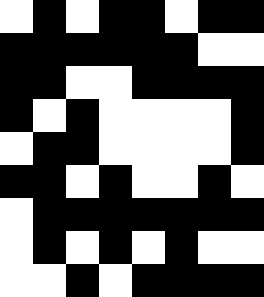[["white", "black", "white", "black", "black", "white", "black", "black"], ["black", "black", "black", "black", "black", "black", "white", "white"], ["black", "black", "white", "white", "black", "black", "black", "black"], ["black", "white", "black", "white", "white", "white", "white", "black"], ["white", "black", "black", "white", "white", "white", "white", "black"], ["black", "black", "white", "black", "white", "white", "black", "white"], ["white", "black", "black", "black", "black", "black", "black", "black"], ["white", "black", "white", "black", "white", "black", "white", "white"], ["white", "white", "black", "white", "black", "black", "black", "black"]]